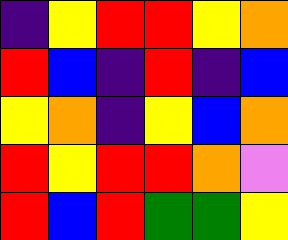[["indigo", "yellow", "red", "red", "yellow", "orange"], ["red", "blue", "indigo", "red", "indigo", "blue"], ["yellow", "orange", "indigo", "yellow", "blue", "orange"], ["red", "yellow", "red", "red", "orange", "violet"], ["red", "blue", "red", "green", "green", "yellow"]]